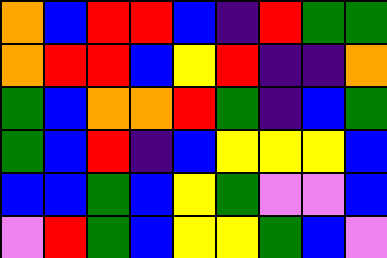[["orange", "blue", "red", "red", "blue", "indigo", "red", "green", "green"], ["orange", "red", "red", "blue", "yellow", "red", "indigo", "indigo", "orange"], ["green", "blue", "orange", "orange", "red", "green", "indigo", "blue", "green"], ["green", "blue", "red", "indigo", "blue", "yellow", "yellow", "yellow", "blue"], ["blue", "blue", "green", "blue", "yellow", "green", "violet", "violet", "blue"], ["violet", "red", "green", "blue", "yellow", "yellow", "green", "blue", "violet"]]